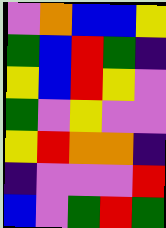[["violet", "orange", "blue", "blue", "yellow"], ["green", "blue", "red", "green", "indigo"], ["yellow", "blue", "red", "yellow", "violet"], ["green", "violet", "yellow", "violet", "violet"], ["yellow", "red", "orange", "orange", "indigo"], ["indigo", "violet", "violet", "violet", "red"], ["blue", "violet", "green", "red", "green"]]